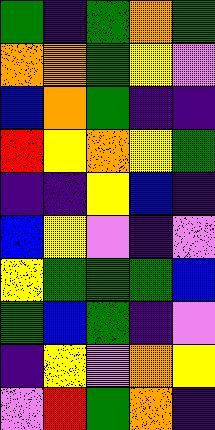[["green", "indigo", "green", "orange", "green"], ["orange", "orange", "green", "yellow", "violet"], ["blue", "orange", "green", "indigo", "indigo"], ["red", "yellow", "orange", "yellow", "green"], ["indigo", "indigo", "yellow", "blue", "indigo"], ["blue", "yellow", "violet", "indigo", "violet"], ["yellow", "green", "green", "green", "blue"], ["green", "blue", "green", "indigo", "violet"], ["indigo", "yellow", "violet", "orange", "yellow"], ["violet", "red", "green", "orange", "indigo"]]